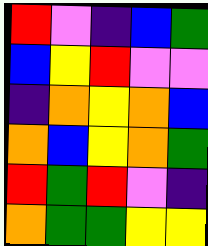[["red", "violet", "indigo", "blue", "green"], ["blue", "yellow", "red", "violet", "violet"], ["indigo", "orange", "yellow", "orange", "blue"], ["orange", "blue", "yellow", "orange", "green"], ["red", "green", "red", "violet", "indigo"], ["orange", "green", "green", "yellow", "yellow"]]